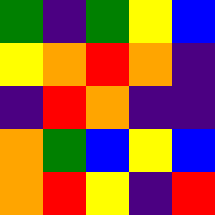[["green", "indigo", "green", "yellow", "blue"], ["yellow", "orange", "red", "orange", "indigo"], ["indigo", "red", "orange", "indigo", "indigo"], ["orange", "green", "blue", "yellow", "blue"], ["orange", "red", "yellow", "indigo", "red"]]